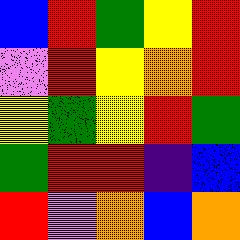[["blue", "red", "green", "yellow", "red"], ["violet", "red", "yellow", "orange", "red"], ["yellow", "green", "yellow", "red", "green"], ["green", "red", "red", "indigo", "blue"], ["red", "violet", "orange", "blue", "orange"]]